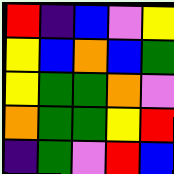[["red", "indigo", "blue", "violet", "yellow"], ["yellow", "blue", "orange", "blue", "green"], ["yellow", "green", "green", "orange", "violet"], ["orange", "green", "green", "yellow", "red"], ["indigo", "green", "violet", "red", "blue"]]